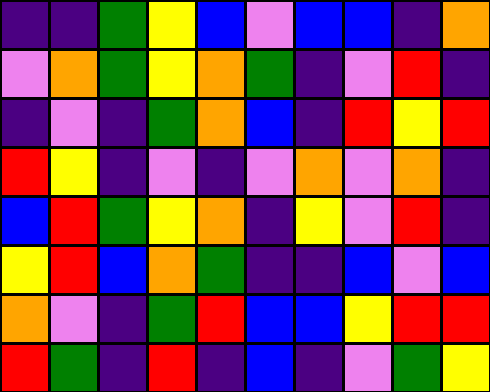[["indigo", "indigo", "green", "yellow", "blue", "violet", "blue", "blue", "indigo", "orange"], ["violet", "orange", "green", "yellow", "orange", "green", "indigo", "violet", "red", "indigo"], ["indigo", "violet", "indigo", "green", "orange", "blue", "indigo", "red", "yellow", "red"], ["red", "yellow", "indigo", "violet", "indigo", "violet", "orange", "violet", "orange", "indigo"], ["blue", "red", "green", "yellow", "orange", "indigo", "yellow", "violet", "red", "indigo"], ["yellow", "red", "blue", "orange", "green", "indigo", "indigo", "blue", "violet", "blue"], ["orange", "violet", "indigo", "green", "red", "blue", "blue", "yellow", "red", "red"], ["red", "green", "indigo", "red", "indigo", "blue", "indigo", "violet", "green", "yellow"]]